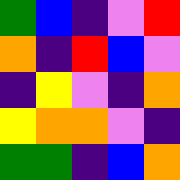[["green", "blue", "indigo", "violet", "red"], ["orange", "indigo", "red", "blue", "violet"], ["indigo", "yellow", "violet", "indigo", "orange"], ["yellow", "orange", "orange", "violet", "indigo"], ["green", "green", "indigo", "blue", "orange"]]